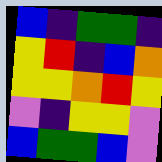[["blue", "indigo", "green", "green", "indigo"], ["yellow", "red", "indigo", "blue", "orange"], ["yellow", "yellow", "orange", "red", "yellow"], ["violet", "indigo", "yellow", "yellow", "violet"], ["blue", "green", "green", "blue", "violet"]]